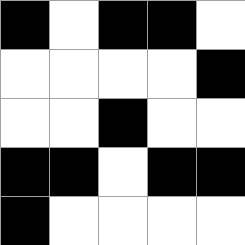[["black", "white", "black", "black", "white"], ["white", "white", "white", "white", "black"], ["white", "white", "black", "white", "white"], ["black", "black", "white", "black", "black"], ["black", "white", "white", "white", "white"]]